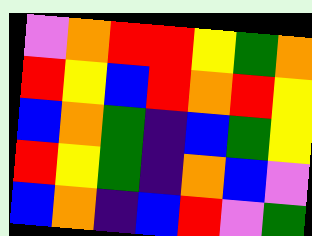[["violet", "orange", "red", "red", "yellow", "green", "orange"], ["red", "yellow", "blue", "red", "orange", "red", "yellow"], ["blue", "orange", "green", "indigo", "blue", "green", "yellow"], ["red", "yellow", "green", "indigo", "orange", "blue", "violet"], ["blue", "orange", "indigo", "blue", "red", "violet", "green"]]